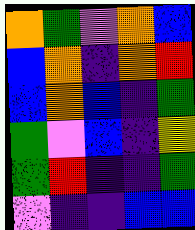[["orange", "green", "violet", "orange", "blue"], ["blue", "orange", "indigo", "orange", "red"], ["blue", "orange", "blue", "indigo", "green"], ["green", "violet", "blue", "indigo", "yellow"], ["green", "red", "indigo", "indigo", "green"], ["violet", "indigo", "indigo", "blue", "blue"]]